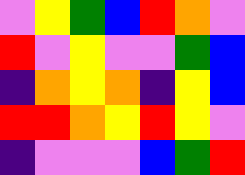[["violet", "yellow", "green", "blue", "red", "orange", "violet"], ["red", "violet", "yellow", "violet", "violet", "green", "blue"], ["indigo", "orange", "yellow", "orange", "indigo", "yellow", "blue"], ["red", "red", "orange", "yellow", "red", "yellow", "violet"], ["indigo", "violet", "violet", "violet", "blue", "green", "red"]]